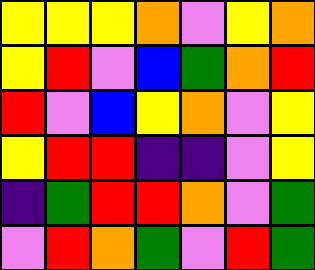[["yellow", "yellow", "yellow", "orange", "violet", "yellow", "orange"], ["yellow", "red", "violet", "blue", "green", "orange", "red"], ["red", "violet", "blue", "yellow", "orange", "violet", "yellow"], ["yellow", "red", "red", "indigo", "indigo", "violet", "yellow"], ["indigo", "green", "red", "red", "orange", "violet", "green"], ["violet", "red", "orange", "green", "violet", "red", "green"]]